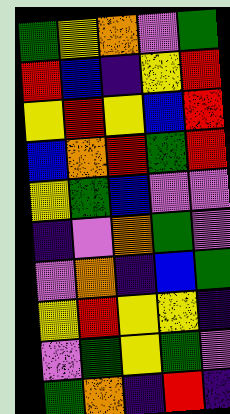[["green", "yellow", "orange", "violet", "green"], ["red", "blue", "indigo", "yellow", "red"], ["yellow", "red", "yellow", "blue", "red"], ["blue", "orange", "red", "green", "red"], ["yellow", "green", "blue", "violet", "violet"], ["indigo", "violet", "orange", "green", "violet"], ["violet", "orange", "indigo", "blue", "green"], ["yellow", "red", "yellow", "yellow", "indigo"], ["violet", "green", "yellow", "green", "violet"], ["green", "orange", "indigo", "red", "indigo"]]